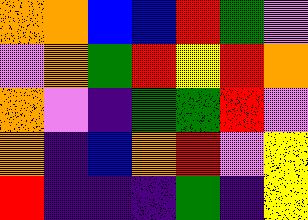[["orange", "orange", "blue", "blue", "red", "green", "violet"], ["violet", "orange", "green", "red", "yellow", "red", "orange"], ["orange", "violet", "indigo", "green", "green", "red", "violet"], ["orange", "indigo", "blue", "orange", "red", "violet", "yellow"], ["red", "indigo", "indigo", "indigo", "green", "indigo", "yellow"]]